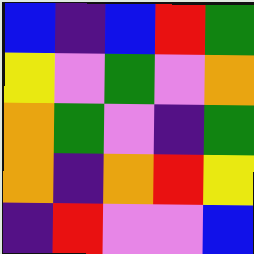[["blue", "indigo", "blue", "red", "green"], ["yellow", "violet", "green", "violet", "orange"], ["orange", "green", "violet", "indigo", "green"], ["orange", "indigo", "orange", "red", "yellow"], ["indigo", "red", "violet", "violet", "blue"]]